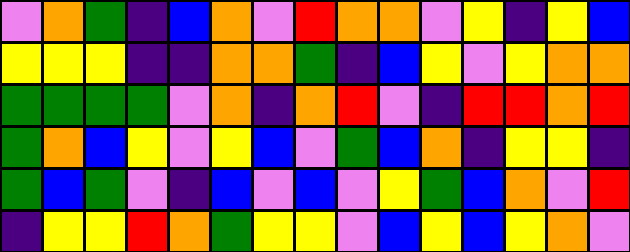[["violet", "orange", "green", "indigo", "blue", "orange", "violet", "red", "orange", "orange", "violet", "yellow", "indigo", "yellow", "blue"], ["yellow", "yellow", "yellow", "indigo", "indigo", "orange", "orange", "green", "indigo", "blue", "yellow", "violet", "yellow", "orange", "orange"], ["green", "green", "green", "green", "violet", "orange", "indigo", "orange", "red", "violet", "indigo", "red", "red", "orange", "red"], ["green", "orange", "blue", "yellow", "violet", "yellow", "blue", "violet", "green", "blue", "orange", "indigo", "yellow", "yellow", "indigo"], ["green", "blue", "green", "violet", "indigo", "blue", "violet", "blue", "violet", "yellow", "green", "blue", "orange", "violet", "red"], ["indigo", "yellow", "yellow", "red", "orange", "green", "yellow", "yellow", "violet", "blue", "yellow", "blue", "yellow", "orange", "violet"]]